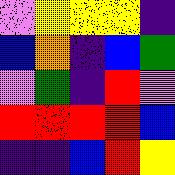[["violet", "yellow", "yellow", "yellow", "indigo"], ["blue", "orange", "indigo", "blue", "green"], ["violet", "green", "indigo", "red", "violet"], ["red", "red", "red", "red", "blue"], ["indigo", "indigo", "blue", "red", "yellow"]]